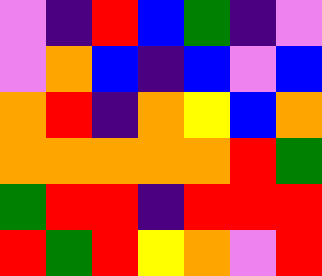[["violet", "indigo", "red", "blue", "green", "indigo", "violet"], ["violet", "orange", "blue", "indigo", "blue", "violet", "blue"], ["orange", "red", "indigo", "orange", "yellow", "blue", "orange"], ["orange", "orange", "orange", "orange", "orange", "red", "green"], ["green", "red", "red", "indigo", "red", "red", "red"], ["red", "green", "red", "yellow", "orange", "violet", "red"]]